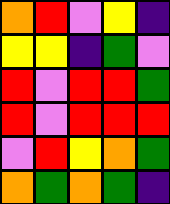[["orange", "red", "violet", "yellow", "indigo"], ["yellow", "yellow", "indigo", "green", "violet"], ["red", "violet", "red", "red", "green"], ["red", "violet", "red", "red", "red"], ["violet", "red", "yellow", "orange", "green"], ["orange", "green", "orange", "green", "indigo"]]